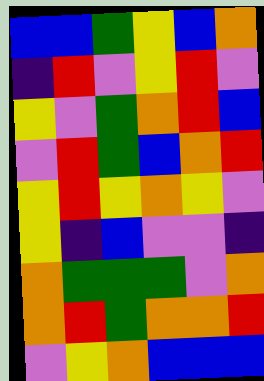[["blue", "blue", "green", "yellow", "blue", "orange"], ["indigo", "red", "violet", "yellow", "red", "violet"], ["yellow", "violet", "green", "orange", "red", "blue"], ["violet", "red", "green", "blue", "orange", "red"], ["yellow", "red", "yellow", "orange", "yellow", "violet"], ["yellow", "indigo", "blue", "violet", "violet", "indigo"], ["orange", "green", "green", "green", "violet", "orange"], ["orange", "red", "green", "orange", "orange", "red"], ["violet", "yellow", "orange", "blue", "blue", "blue"]]